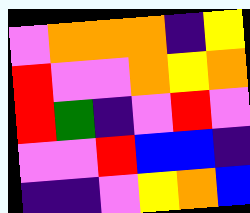[["violet", "orange", "orange", "orange", "indigo", "yellow"], ["red", "violet", "violet", "orange", "yellow", "orange"], ["red", "green", "indigo", "violet", "red", "violet"], ["violet", "violet", "red", "blue", "blue", "indigo"], ["indigo", "indigo", "violet", "yellow", "orange", "blue"]]